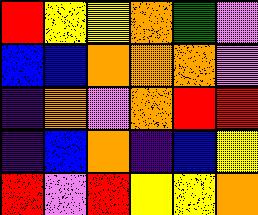[["red", "yellow", "yellow", "orange", "green", "violet"], ["blue", "blue", "orange", "orange", "orange", "violet"], ["indigo", "orange", "violet", "orange", "red", "red"], ["indigo", "blue", "orange", "indigo", "blue", "yellow"], ["red", "violet", "red", "yellow", "yellow", "orange"]]